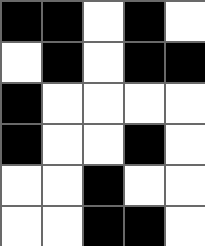[["black", "black", "white", "black", "white"], ["white", "black", "white", "black", "black"], ["black", "white", "white", "white", "white"], ["black", "white", "white", "black", "white"], ["white", "white", "black", "white", "white"], ["white", "white", "black", "black", "white"]]